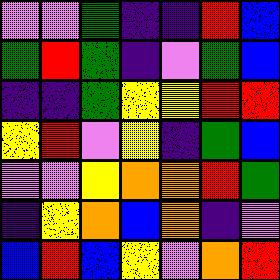[["violet", "violet", "green", "indigo", "indigo", "red", "blue"], ["green", "red", "green", "indigo", "violet", "green", "blue"], ["indigo", "indigo", "green", "yellow", "yellow", "red", "red"], ["yellow", "red", "violet", "yellow", "indigo", "green", "blue"], ["violet", "violet", "yellow", "orange", "orange", "red", "green"], ["indigo", "yellow", "orange", "blue", "orange", "indigo", "violet"], ["blue", "red", "blue", "yellow", "violet", "orange", "red"]]